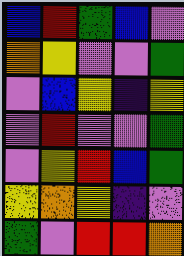[["blue", "red", "green", "blue", "violet"], ["orange", "yellow", "violet", "violet", "green"], ["violet", "blue", "yellow", "indigo", "yellow"], ["violet", "red", "violet", "violet", "green"], ["violet", "yellow", "red", "blue", "green"], ["yellow", "orange", "yellow", "indigo", "violet"], ["green", "violet", "red", "red", "orange"]]